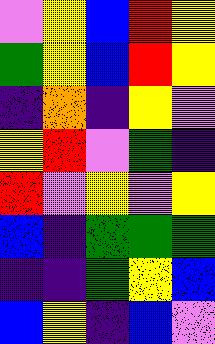[["violet", "yellow", "blue", "red", "yellow"], ["green", "yellow", "blue", "red", "yellow"], ["indigo", "orange", "indigo", "yellow", "violet"], ["yellow", "red", "violet", "green", "indigo"], ["red", "violet", "yellow", "violet", "yellow"], ["blue", "indigo", "green", "green", "green"], ["indigo", "indigo", "green", "yellow", "blue"], ["blue", "yellow", "indigo", "blue", "violet"]]